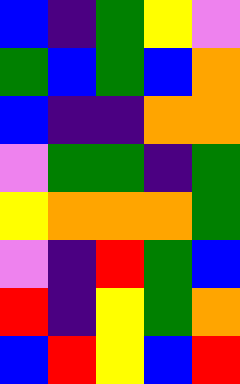[["blue", "indigo", "green", "yellow", "violet"], ["green", "blue", "green", "blue", "orange"], ["blue", "indigo", "indigo", "orange", "orange"], ["violet", "green", "green", "indigo", "green"], ["yellow", "orange", "orange", "orange", "green"], ["violet", "indigo", "red", "green", "blue"], ["red", "indigo", "yellow", "green", "orange"], ["blue", "red", "yellow", "blue", "red"]]